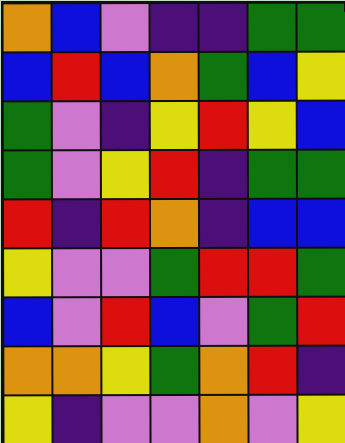[["orange", "blue", "violet", "indigo", "indigo", "green", "green"], ["blue", "red", "blue", "orange", "green", "blue", "yellow"], ["green", "violet", "indigo", "yellow", "red", "yellow", "blue"], ["green", "violet", "yellow", "red", "indigo", "green", "green"], ["red", "indigo", "red", "orange", "indigo", "blue", "blue"], ["yellow", "violet", "violet", "green", "red", "red", "green"], ["blue", "violet", "red", "blue", "violet", "green", "red"], ["orange", "orange", "yellow", "green", "orange", "red", "indigo"], ["yellow", "indigo", "violet", "violet", "orange", "violet", "yellow"]]